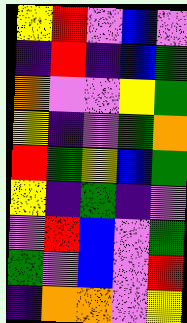[["yellow", "red", "violet", "blue", "violet"], ["indigo", "red", "indigo", "blue", "green"], ["orange", "violet", "violet", "yellow", "green"], ["yellow", "indigo", "violet", "green", "orange"], ["red", "green", "yellow", "blue", "green"], ["yellow", "indigo", "green", "indigo", "violet"], ["violet", "red", "blue", "violet", "green"], ["green", "violet", "blue", "violet", "red"], ["indigo", "orange", "orange", "violet", "yellow"]]